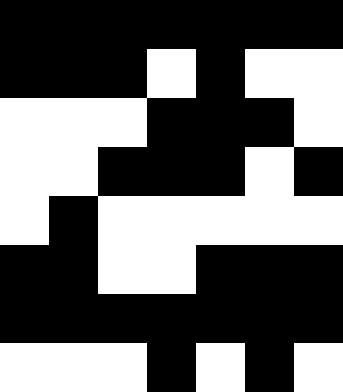[["black", "black", "black", "black", "black", "black", "black"], ["black", "black", "black", "white", "black", "white", "white"], ["white", "white", "white", "black", "black", "black", "white"], ["white", "white", "black", "black", "black", "white", "black"], ["white", "black", "white", "white", "white", "white", "white"], ["black", "black", "white", "white", "black", "black", "black"], ["black", "black", "black", "black", "black", "black", "black"], ["white", "white", "white", "black", "white", "black", "white"]]